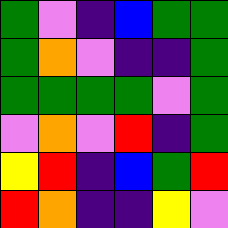[["green", "violet", "indigo", "blue", "green", "green"], ["green", "orange", "violet", "indigo", "indigo", "green"], ["green", "green", "green", "green", "violet", "green"], ["violet", "orange", "violet", "red", "indigo", "green"], ["yellow", "red", "indigo", "blue", "green", "red"], ["red", "orange", "indigo", "indigo", "yellow", "violet"]]